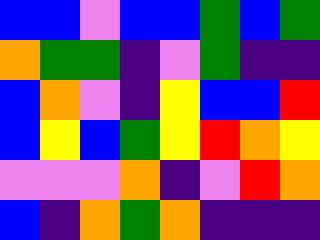[["blue", "blue", "violet", "blue", "blue", "green", "blue", "green"], ["orange", "green", "green", "indigo", "violet", "green", "indigo", "indigo"], ["blue", "orange", "violet", "indigo", "yellow", "blue", "blue", "red"], ["blue", "yellow", "blue", "green", "yellow", "red", "orange", "yellow"], ["violet", "violet", "violet", "orange", "indigo", "violet", "red", "orange"], ["blue", "indigo", "orange", "green", "orange", "indigo", "indigo", "indigo"]]